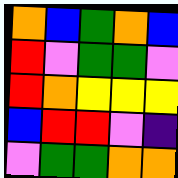[["orange", "blue", "green", "orange", "blue"], ["red", "violet", "green", "green", "violet"], ["red", "orange", "yellow", "yellow", "yellow"], ["blue", "red", "red", "violet", "indigo"], ["violet", "green", "green", "orange", "orange"]]